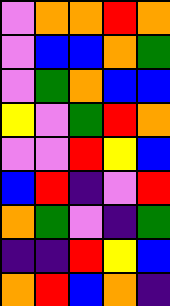[["violet", "orange", "orange", "red", "orange"], ["violet", "blue", "blue", "orange", "green"], ["violet", "green", "orange", "blue", "blue"], ["yellow", "violet", "green", "red", "orange"], ["violet", "violet", "red", "yellow", "blue"], ["blue", "red", "indigo", "violet", "red"], ["orange", "green", "violet", "indigo", "green"], ["indigo", "indigo", "red", "yellow", "blue"], ["orange", "red", "blue", "orange", "indigo"]]